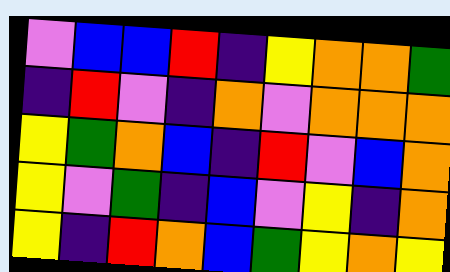[["violet", "blue", "blue", "red", "indigo", "yellow", "orange", "orange", "green"], ["indigo", "red", "violet", "indigo", "orange", "violet", "orange", "orange", "orange"], ["yellow", "green", "orange", "blue", "indigo", "red", "violet", "blue", "orange"], ["yellow", "violet", "green", "indigo", "blue", "violet", "yellow", "indigo", "orange"], ["yellow", "indigo", "red", "orange", "blue", "green", "yellow", "orange", "yellow"]]